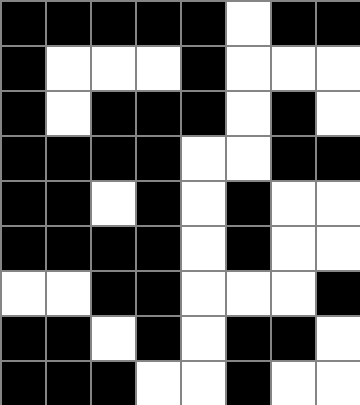[["black", "black", "black", "black", "black", "white", "black", "black"], ["black", "white", "white", "white", "black", "white", "white", "white"], ["black", "white", "black", "black", "black", "white", "black", "white"], ["black", "black", "black", "black", "white", "white", "black", "black"], ["black", "black", "white", "black", "white", "black", "white", "white"], ["black", "black", "black", "black", "white", "black", "white", "white"], ["white", "white", "black", "black", "white", "white", "white", "black"], ["black", "black", "white", "black", "white", "black", "black", "white"], ["black", "black", "black", "white", "white", "black", "white", "white"]]